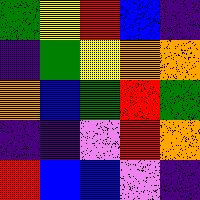[["green", "yellow", "red", "blue", "indigo"], ["indigo", "green", "yellow", "orange", "orange"], ["orange", "blue", "green", "red", "green"], ["indigo", "indigo", "violet", "red", "orange"], ["red", "blue", "blue", "violet", "indigo"]]